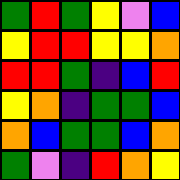[["green", "red", "green", "yellow", "violet", "blue"], ["yellow", "red", "red", "yellow", "yellow", "orange"], ["red", "red", "green", "indigo", "blue", "red"], ["yellow", "orange", "indigo", "green", "green", "blue"], ["orange", "blue", "green", "green", "blue", "orange"], ["green", "violet", "indigo", "red", "orange", "yellow"]]